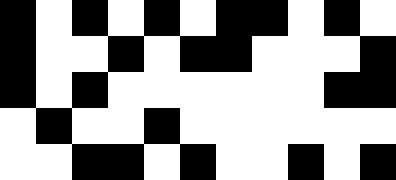[["black", "white", "black", "white", "black", "white", "black", "black", "white", "black", "white"], ["black", "white", "white", "black", "white", "black", "black", "white", "white", "white", "black"], ["black", "white", "black", "white", "white", "white", "white", "white", "white", "black", "black"], ["white", "black", "white", "white", "black", "white", "white", "white", "white", "white", "white"], ["white", "white", "black", "black", "white", "black", "white", "white", "black", "white", "black"]]